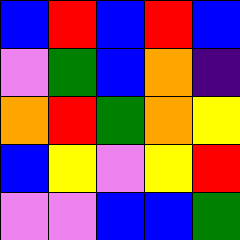[["blue", "red", "blue", "red", "blue"], ["violet", "green", "blue", "orange", "indigo"], ["orange", "red", "green", "orange", "yellow"], ["blue", "yellow", "violet", "yellow", "red"], ["violet", "violet", "blue", "blue", "green"]]